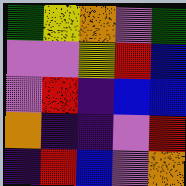[["green", "yellow", "orange", "violet", "green"], ["violet", "violet", "yellow", "red", "blue"], ["violet", "red", "indigo", "blue", "blue"], ["orange", "indigo", "indigo", "violet", "red"], ["indigo", "red", "blue", "violet", "orange"]]